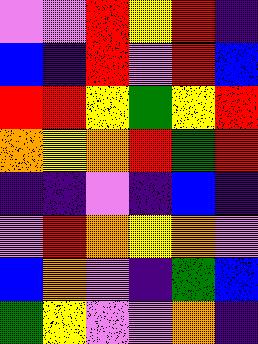[["violet", "violet", "red", "yellow", "red", "indigo"], ["blue", "indigo", "red", "violet", "red", "blue"], ["red", "red", "yellow", "green", "yellow", "red"], ["orange", "yellow", "orange", "red", "green", "red"], ["indigo", "indigo", "violet", "indigo", "blue", "indigo"], ["violet", "red", "orange", "yellow", "orange", "violet"], ["blue", "orange", "violet", "indigo", "green", "blue"], ["green", "yellow", "violet", "violet", "orange", "indigo"]]